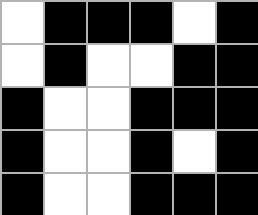[["white", "black", "black", "black", "white", "black"], ["white", "black", "white", "white", "black", "black"], ["black", "white", "white", "black", "black", "black"], ["black", "white", "white", "black", "white", "black"], ["black", "white", "white", "black", "black", "black"]]